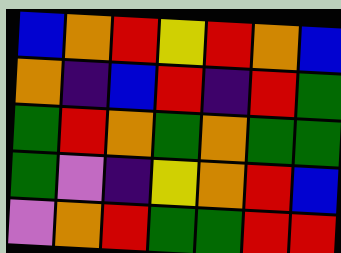[["blue", "orange", "red", "yellow", "red", "orange", "blue"], ["orange", "indigo", "blue", "red", "indigo", "red", "green"], ["green", "red", "orange", "green", "orange", "green", "green"], ["green", "violet", "indigo", "yellow", "orange", "red", "blue"], ["violet", "orange", "red", "green", "green", "red", "red"]]